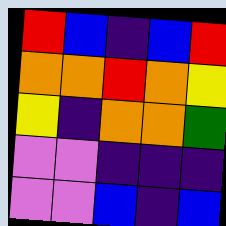[["red", "blue", "indigo", "blue", "red"], ["orange", "orange", "red", "orange", "yellow"], ["yellow", "indigo", "orange", "orange", "green"], ["violet", "violet", "indigo", "indigo", "indigo"], ["violet", "violet", "blue", "indigo", "blue"]]